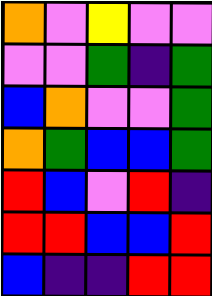[["orange", "violet", "yellow", "violet", "violet"], ["violet", "violet", "green", "indigo", "green"], ["blue", "orange", "violet", "violet", "green"], ["orange", "green", "blue", "blue", "green"], ["red", "blue", "violet", "red", "indigo"], ["red", "red", "blue", "blue", "red"], ["blue", "indigo", "indigo", "red", "red"]]